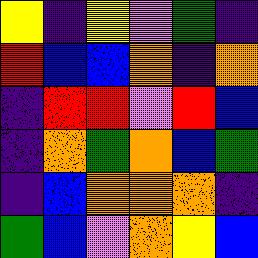[["yellow", "indigo", "yellow", "violet", "green", "indigo"], ["red", "blue", "blue", "orange", "indigo", "orange"], ["indigo", "red", "red", "violet", "red", "blue"], ["indigo", "orange", "green", "orange", "blue", "green"], ["indigo", "blue", "orange", "orange", "orange", "indigo"], ["green", "blue", "violet", "orange", "yellow", "blue"]]